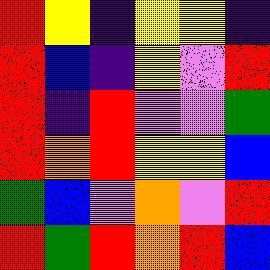[["red", "yellow", "indigo", "yellow", "yellow", "indigo"], ["red", "blue", "indigo", "yellow", "violet", "red"], ["red", "indigo", "red", "violet", "violet", "green"], ["red", "orange", "red", "yellow", "yellow", "blue"], ["green", "blue", "violet", "orange", "violet", "red"], ["red", "green", "red", "orange", "red", "blue"]]